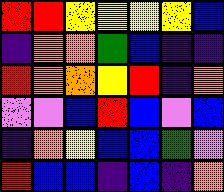[["red", "red", "yellow", "yellow", "yellow", "yellow", "blue"], ["indigo", "orange", "orange", "green", "blue", "indigo", "indigo"], ["red", "orange", "orange", "yellow", "red", "indigo", "orange"], ["violet", "violet", "blue", "red", "blue", "violet", "blue"], ["indigo", "orange", "yellow", "blue", "blue", "green", "violet"], ["red", "blue", "blue", "indigo", "blue", "indigo", "orange"]]